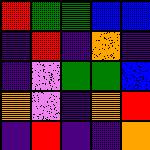[["red", "green", "green", "blue", "blue"], ["indigo", "red", "indigo", "orange", "indigo"], ["indigo", "violet", "green", "green", "blue"], ["orange", "violet", "indigo", "orange", "red"], ["indigo", "red", "indigo", "indigo", "orange"]]